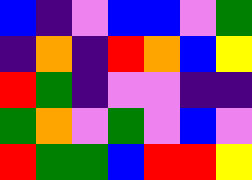[["blue", "indigo", "violet", "blue", "blue", "violet", "green"], ["indigo", "orange", "indigo", "red", "orange", "blue", "yellow"], ["red", "green", "indigo", "violet", "violet", "indigo", "indigo"], ["green", "orange", "violet", "green", "violet", "blue", "violet"], ["red", "green", "green", "blue", "red", "red", "yellow"]]